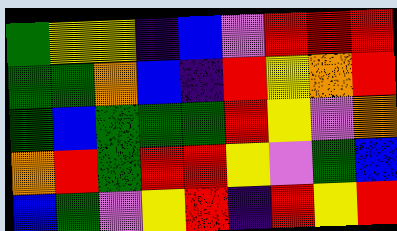[["green", "yellow", "yellow", "indigo", "blue", "violet", "red", "red", "red"], ["green", "green", "orange", "blue", "indigo", "red", "yellow", "orange", "red"], ["green", "blue", "green", "green", "green", "red", "yellow", "violet", "orange"], ["orange", "red", "green", "red", "red", "yellow", "violet", "green", "blue"], ["blue", "green", "violet", "yellow", "red", "indigo", "red", "yellow", "red"]]